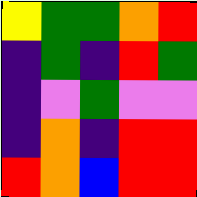[["yellow", "green", "green", "orange", "red"], ["indigo", "green", "indigo", "red", "green"], ["indigo", "violet", "green", "violet", "violet"], ["indigo", "orange", "indigo", "red", "red"], ["red", "orange", "blue", "red", "red"]]